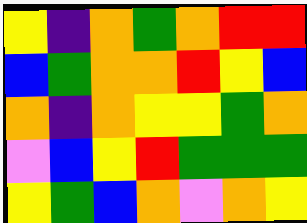[["yellow", "indigo", "orange", "green", "orange", "red", "red"], ["blue", "green", "orange", "orange", "red", "yellow", "blue"], ["orange", "indigo", "orange", "yellow", "yellow", "green", "orange"], ["violet", "blue", "yellow", "red", "green", "green", "green"], ["yellow", "green", "blue", "orange", "violet", "orange", "yellow"]]